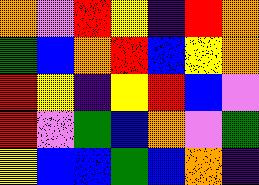[["orange", "violet", "red", "yellow", "indigo", "red", "orange"], ["green", "blue", "orange", "red", "blue", "yellow", "orange"], ["red", "yellow", "indigo", "yellow", "red", "blue", "violet"], ["red", "violet", "green", "blue", "orange", "violet", "green"], ["yellow", "blue", "blue", "green", "blue", "orange", "indigo"]]